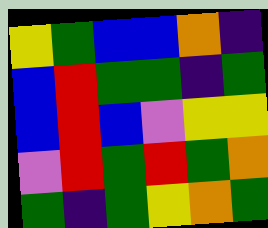[["yellow", "green", "blue", "blue", "orange", "indigo"], ["blue", "red", "green", "green", "indigo", "green"], ["blue", "red", "blue", "violet", "yellow", "yellow"], ["violet", "red", "green", "red", "green", "orange"], ["green", "indigo", "green", "yellow", "orange", "green"]]